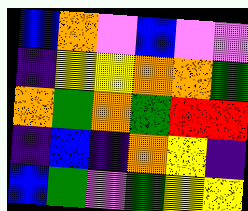[["blue", "orange", "violet", "blue", "violet", "violet"], ["indigo", "yellow", "yellow", "orange", "orange", "green"], ["orange", "green", "orange", "green", "red", "red"], ["indigo", "blue", "indigo", "orange", "yellow", "indigo"], ["blue", "green", "violet", "green", "yellow", "yellow"]]